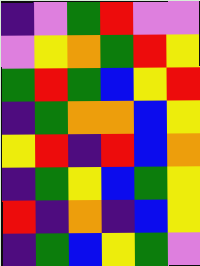[["indigo", "violet", "green", "red", "violet", "violet"], ["violet", "yellow", "orange", "green", "red", "yellow"], ["green", "red", "green", "blue", "yellow", "red"], ["indigo", "green", "orange", "orange", "blue", "yellow"], ["yellow", "red", "indigo", "red", "blue", "orange"], ["indigo", "green", "yellow", "blue", "green", "yellow"], ["red", "indigo", "orange", "indigo", "blue", "yellow"], ["indigo", "green", "blue", "yellow", "green", "violet"]]